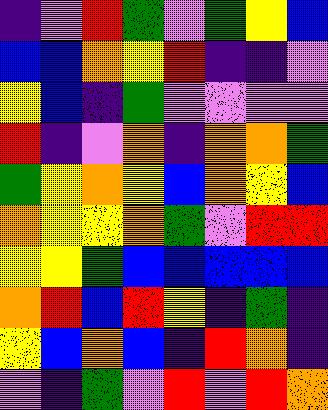[["indigo", "violet", "red", "green", "violet", "green", "yellow", "blue"], ["blue", "blue", "orange", "yellow", "red", "indigo", "indigo", "violet"], ["yellow", "blue", "indigo", "green", "violet", "violet", "violet", "violet"], ["red", "indigo", "violet", "orange", "indigo", "orange", "orange", "green"], ["green", "yellow", "orange", "yellow", "blue", "orange", "yellow", "blue"], ["orange", "yellow", "yellow", "orange", "green", "violet", "red", "red"], ["yellow", "yellow", "green", "blue", "blue", "blue", "blue", "blue"], ["orange", "red", "blue", "red", "yellow", "indigo", "green", "indigo"], ["yellow", "blue", "orange", "blue", "indigo", "red", "orange", "indigo"], ["violet", "indigo", "green", "violet", "red", "violet", "red", "orange"]]